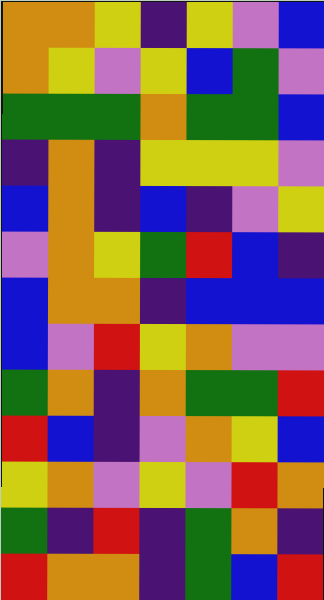[["orange", "orange", "yellow", "indigo", "yellow", "violet", "blue"], ["orange", "yellow", "violet", "yellow", "blue", "green", "violet"], ["green", "green", "green", "orange", "green", "green", "blue"], ["indigo", "orange", "indigo", "yellow", "yellow", "yellow", "violet"], ["blue", "orange", "indigo", "blue", "indigo", "violet", "yellow"], ["violet", "orange", "yellow", "green", "red", "blue", "indigo"], ["blue", "orange", "orange", "indigo", "blue", "blue", "blue"], ["blue", "violet", "red", "yellow", "orange", "violet", "violet"], ["green", "orange", "indigo", "orange", "green", "green", "red"], ["red", "blue", "indigo", "violet", "orange", "yellow", "blue"], ["yellow", "orange", "violet", "yellow", "violet", "red", "orange"], ["green", "indigo", "red", "indigo", "green", "orange", "indigo"], ["red", "orange", "orange", "indigo", "green", "blue", "red"]]